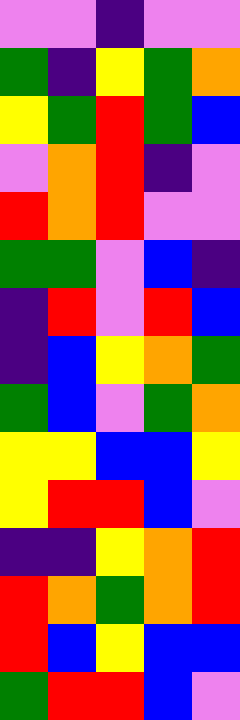[["violet", "violet", "indigo", "violet", "violet"], ["green", "indigo", "yellow", "green", "orange"], ["yellow", "green", "red", "green", "blue"], ["violet", "orange", "red", "indigo", "violet"], ["red", "orange", "red", "violet", "violet"], ["green", "green", "violet", "blue", "indigo"], ["indigo", "red", "violet", "red", "blue"], ["indigo", "blue", "yellow", "orange", "green"], ["green", "blue", "violet", "green", "orange"], ["yellow", "yellow", "blue", "blue", "yellow"], ["yellow", "red", "red", "blue", "violet"], ["indigo", "indigo", "yellow", "orange", "red"], ["red", "orange", "green", "orange", "red"], ["red", "blue", "yellow", "blue", "blue"], ["green", "red", "red", "blue", "violet"]]